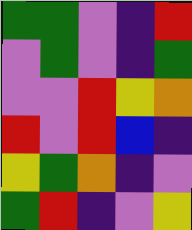[["green", "green", "violet", "indigo", "red"], ["violet", "green", "violet", "indigo", "green"], ["violet", "violet", "red", "yellow", "orange"], ["red", "violet", "red", "blue", "indigo"], ["yellow", "green", "orange", "indigo", "violet"], ["green", "red", "indigo", "violet", "yellow"]]